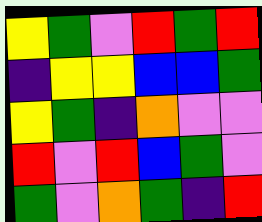[["yellow", "green", "violet", "red", "green", "red"], ["indigo", "yellow", "yellow", "blue", "blue", "green"], ["yellow", "green", "indigo", "orange", "violet", "violet"], ["red", "violet", "red", "blue", "green", "violet"], ["green", "violet", "orange", "green", "indigo", "red"]]